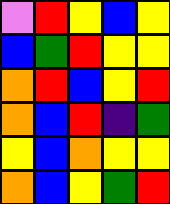[["violet", "red", "yellow", "blue", "yellow"], ["blue", "green", "red", "yellow", "yellow"], ["orange", "red", "blue", "yellow", "red"], ["orange", "blue", "red", "indigo", "green"], ["yellow", "blue", "orange", "yellow", "yellow"], ["orange", "blue", "yellow", "green", "red"]]